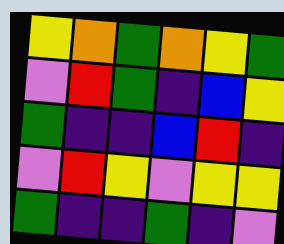[["yellow", "orange", "green", "orange", "yellow", "green"], ["violet", "red", "green", "indigo", "blue", "yellow"], ["green", "indigo", "indigo", "blue", "red", "indigo"], ["violet", "red", "yellow", "violet", "yellow", "yellow"], ["green", "indigo", "indigo", "green", "indigo", "violet"]]